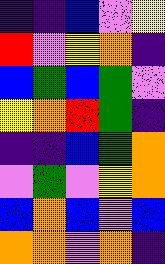[["indigo", "indigo", "blue", "violet", "yellow"], ["red", "violet", "yellow", "orange", "indigo"], ["blue", "green", "blue", "green", "violet"], ["yellow", "orange", "red", "green", "indigo"], ["indigo", "indigo", "blue", "green", "orange"], ["violet", "green", "violet", "yellow", "orange"], ["blue", "orange", "blue", "violet", "blue"], ["orange", "orange", "violet", "orange", "indigo"]]